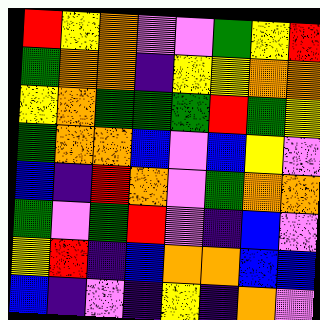[["red", "yellow", "orange", "violet", "violet", "green", "yellow", "red"], ["green", "orange", "orange", "indigo", "yellow", "yellow", "orange", "orange"], ["yellow", "orange", "green", "green", "green", "red", "green", "yellow"], ["green", "orange", "orange", "blue", "violet", "blue", "yellow", "violet"], ["blue", "indigo", "red", "orange", "violet", "green", "orange", "orange"], ["green", "violet", "green", "red", "violet", "indigo", "blue", "violet"], ["yellow", "red", "indigo", "blue", "orange", "orange", "blue", "blue"], ["blue", "indigo", "violet", "indigo", "yellow", "indigo", "orange", "violet"]]